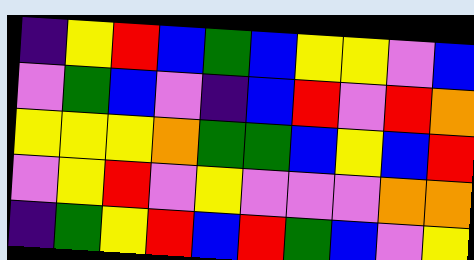[["indigo", "yellow", "red", "blue", "green", "blue", "yellow", "yellow", "violet", "blue"], ["violet", "green", "blue", "violet", "indigo", "blue", "red", "violet", "red", "orange"], ["yellow", "yellow", "yellow", "orange", "green", "green", "blue", "yellow", "blue", "red"], ["violet", "yellow", "red", "violet", "yellow", "violet", "violet", "violet", "orange", "orange"], ["indigo", "green", "yellow", "red", "blue", "red", "green", "blue", "violet", "yellow"]]